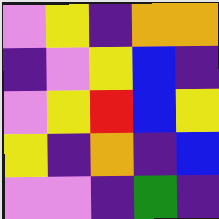[["violet", "yellow", "indigo", "orange", "orange"], ["indigo", "violet", "yellow", "blue", "indigo"], ["violet", "yellow", "red", "blue", "yellow"], ["yellow", "indigo", "orange", "indigo", "blue"], ["violet", "violet", "indigo", "green", "indigo"]]